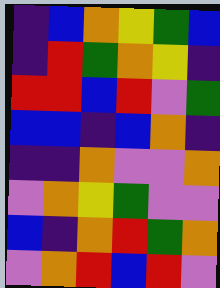[["indigo", "blue", "orange", "yellow", "green", "blue"], ["indigo", "red", "green", "orange", "yellow", "indigo"], ["red", "red", "blue", "red", "violet", "green"], ["blue", "blue", "indigo", "blue", "orange", "indigo"], ["indigo", "indigo", "orange", "violet", "violet", "orange"], ["violet", "orange", "yellow", "green", "violet", "violet"], ["blue", "indigo", "orange", "red", "green", "orange"], ["violet", "orange", "red", "blue", "red", "violet"]]